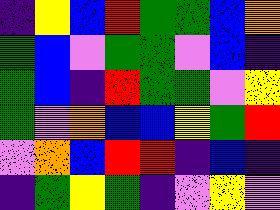[["indigo", "yellow", "blue", "red", "green", "green", "blue", "orange"], ["green", "blue", "violet", "green", "green", "violet", "blue", "indigo"], ["green", "blue", "indigo", "red", "green", "green", "violet", "yellow"], ["green", "violet", "orange", "blue", "blue", "yellow", "green", "red"], ["violet", "orange", "blue", "red", "red", "indigo", "blue", "indigo"], ["indigo", "green", "yellow", "green", "indigo", "violet", "yellow", "violet"]]